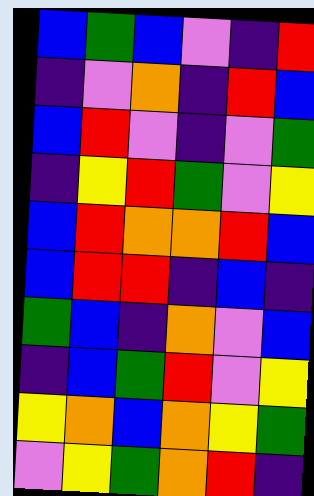[["blue", "green", "blue", "violet", "indigo", "red"], ["indigo", "violet", "orange", "indigo", "red", "blue"], ["blue", "red", "violet", "indigo", "violet", "green"], ["indigo", "yellow", "red", "green", "violet", "yellow"], ["blue", "red", "orange", "orange", "red", "blue"], ["blue", "red", "red", "indigo", "blue", "indigo"], ["green", "blue", "indigo", "orange", "violet", "blue"], ["indigo", "blue", "green", "red", "violet", "yellow"], ["yellow", "orange", "blue", "orange", "yellow", "green"], ["violet", "yellow", "green", "orange", "red", "indigo"]]